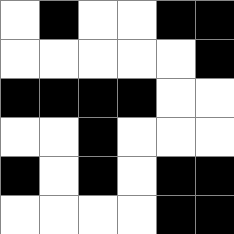[["white", "black", "white", "white", "black", "black"], ["white", "white", "white", "white", "white", "black"], ["black", "black", "black", "black", "white", "white"], ["white", "white", "black", "white", "white", "white"], ["black", "white", "black", "white", "black", "black"], ["white", "white", "white", "white", "black", "black"]]